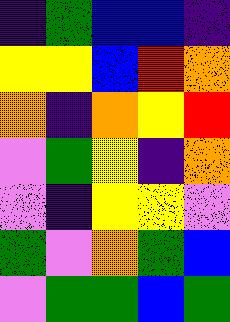[["indigo", "green", "blue", "blue", "indigo"], ["yellow", "yellow", "blue", "red", "orange"], ["orange", "indigo", "orange", "yellow", "red"], ["violet", "green", "yellow", "indigo", "orange"], ["violet", "indigo", "yellow", "yellow", "violet"], ["green", "violet", "orange", "green", "blue"], ["violet", "green", "green", "blue", "green"]]